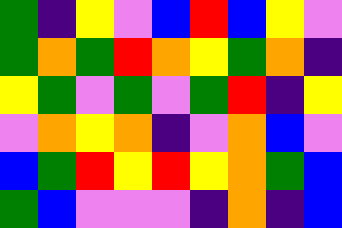[["green", "indigo", "yellow", "violet", "blue", "red", "blue", "yellow", "violet"], ["green", "orange", "green", "red", "orange", "yellow", "green", "orange", "indigo"], ["yellow", "green", "violet", "green", "violet", "green", "red", "indigo", "yellow"], ["violet", "orange", "yellow", "orange", "indigo", "violet", "orange", "blue", "violet"], ["blue", "green", "red", "yellow", "red", "yellow", "orange", "green", "blue"], ["green", "blue", "violet", "violet", "violet", "indigo", "orange", "indigo", "blue"]]